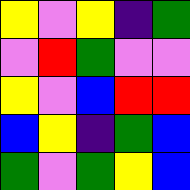[["yellow", "violet", "yellow", "indigo", "green"], ["violet", "red", "green", "violet", "violet"], ["yellow", "violet", "blue", "red", "red"], ["blue", "yellow", "indigo", "green", "blue"], ["green", "violet", "green", "yellow", "blue"]]